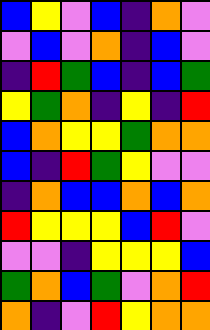[["blue", "yellow", "violet", "blue", "indigo", "orange", "violet"], ["violet", "blue", "violet", "orange", "indigo", "blue", "violet"], ["indigo", "red", "green", "blue", "indigo", "blue", "green"], ["yellow", "green", "orange", "indigo", "yellow", "indigo", "red"], ["blue", "orange", "yellow", "yellow", "green", "orange", "orange"], ["blue", "indigo", "red", "green", "yellow", "violet", "violet"], ["indigo", "orange", "blue", "blue", "orange", "blue", "orange"], ["red", "yellow", "yellow", "yellow", "blue", "red", "violet"], ["violet", "violet", "indigo", "yellow", "yellow", "yellow", "blue"], ["green", "orange", "blue", "green", "violet", "orange", "red"], ["orange", "indigo", "violet", "red", "yellow", "orange", "orange"]]